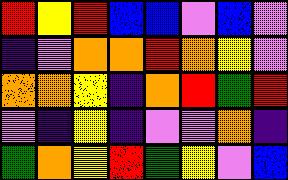[["red", "yellow", "red", "blue", "blue", "violet", "blue", "violet"], ["indigo", "violet", "orange", "orange", "red", "orange", "yellow", "violet"], ["orange", "orange", "yellow", "indigo", "orange", "red", "green", "red"], ["violet", "indigo", "yellow", "indigo", "violet", "violet", "orange", "indigo"], ["green", "orange", "yellow", "red", "green", "yellow", "violet", "blue"]]